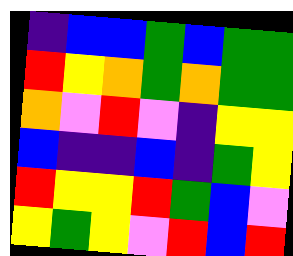[["indigo", "blue", "blue", "green", "blue", "green", "green"], ["red", "yellow", "orange", "green", "orange", "green", "green"], ["orange", "violet", "red", "violet", "indigo", "yellow", "yellow"], ["blue", "indigo", "indigo", "blue", "indigo", "green", "yellow"], ["red", "yellow", "yellow", "red", "green", "blue", "violet"], ["yellow", "green", "yellow", "violet", "red", "blue", "red"]]